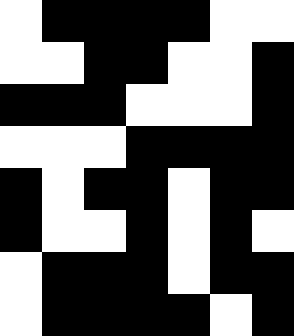[["white", "black", "black", "black", "black", "white", "white"], ["white", "white", "black", "black", "white", "white", "black"], ["black", "black", "black", "white", "white", "white", "black"], ["white", "white", "white", "black", "black", "black", "black"], ["black", "white", "black", "black", "white", "black", "black"], ["black", "white", "white", "black", "white", "black", "white"], ["white", "black", "black", "black", "white", "black", "black"], ["white", "black", "black", "black", "black", "white", "black"]]